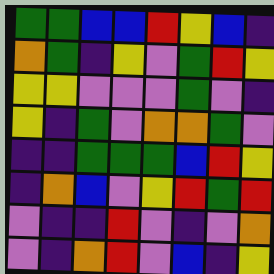[["green", "green", "blue", "blue", "red", "yellow", "blue", "indigo"], ["orange", "green", "indigo", "yellow", "violet", "green", "red", "yellow"], ["yellow", "yellow", "violet", "violet", "violet", "green", "violet", "indigo"], ["yellow", "indigo", "green", "violet", "orange", "orange", "green", "violet"], ["indigo", "indigo", "green", "green", "green", "blue", "red", "yellow"], ["indigo", "orange", "blue", "violet", "yellow", "red", "green", "red"], ["violet", "indigo", "indigo", "red", "violet", "indigo", "violet", "orange"], ["violet", "indigo", "orange", "red", "violet", "blue", "indigo", "yellow"]]